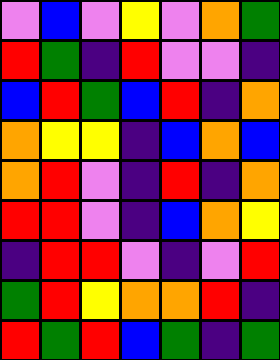[["violet", "blue", "violet", "yellow", "violet", "orange", "green"], ["red", "green", "indigo", "red", "violet", "violet", "indigo"], ["blue", "red", "green", "blue", "red", "indigo", "orange"], ["orange", "yellow", "yellow", "indigo", "blue", "orange", "blue"], ["orange", "red", "violet", "indigo", "red", "indigo", "orange"], ["red", "red", "violet", "indigo", "blue", "orange", "yellow"], ["indigo", "red", "red", "violet", "indigo", "violet", "red"], ["green", "red", "yellow", "orange", "orange", "red", "indigo"], ["red", "green", "red", "blue", "green", "indigo", "green"]]